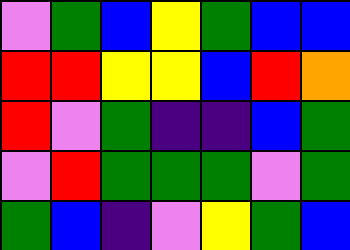[["violet", "green", "blue", "yellow", "green", "blue", "blue"], ["red", "red", "yellow", "yellow", "blue", "red", "orange"], ["red", "violet", "green", "indigo", "indigo", "blue", "green"], ["violet", "red", "green", "green", "green", "violet", "green"], ["green", "blue", "indigo", "violet", "yellow", "green", "blue"]]